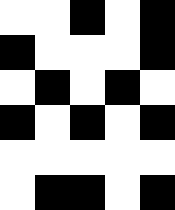[["white", "white", "black", "white", "black"], ["black", "white", "white", "white", "black"], ["white", "black", "white", "black", "white"], ["black", "white", "black", "white", "black"], ["white", "white", "white", "white", "white"], ["white", "black", "black", "white", "black"]]